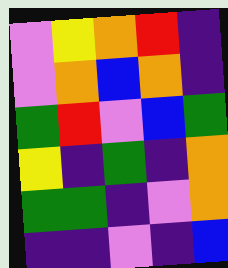[["violet", "yellow", "orange", "red", "indigo"], ["violet", "orange", "blue", "orange", "indigo"], ["green", "red", "violet", "blue", "green"], ["yellow", "indigo", "green", "indigo", "orange"], ["green", "green", "indigo", "violet", "orange"], ["indigo", "indigo", "violet", "indigo", "blue"]]